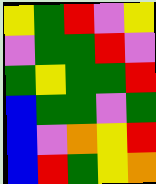[["yellow", "green", "red", "violet", "yellow"], ["violet", "green", "green", "red", "violet"], ["green", "yellow", "green", "green", "red"], ["blue", "green", "green", "violet", "green"], ["blue", "violet", "orange", "yellow", "red"], ["blue", "red", "green", "yellow", "orange"]]